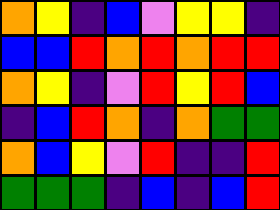[["orange", "yellow", "indigo", "blue", "violet", "yellow", "yellow", "indigo"], ["blue", "blue", "red", "orange", "red", "orange", "red", "red"], ["orange", "yellow", "indigo", "violet", "red", "yellow", "red", "blue"], ["indigo", "blue", "red", "orange", "indigo", "orange", "green", "green"], ["orange", "blue", "yellow", "violet", "red", "indigo", "indigo", "red"], ["green", "green", "green", "indigo", "blue", "indigo", "blue", "red"]]